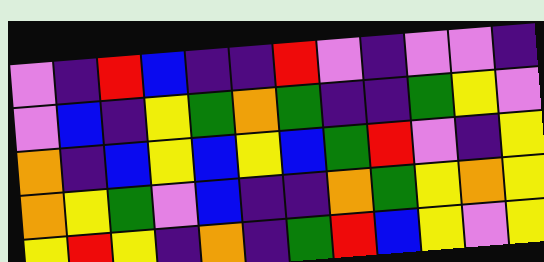[["violet", "indigo", "red", "blue", "indigo", "indigo", "red", "violet", "indigo", "violet", "violet", "indigo"], ["violet", "blue", "indigo", "yellow", "green", "orange", "green", "indigo", "indigo", "green", "yellow", "violet"], ["orange", "indigo", "blue", "yellow", "blue", "yellow", "blue", "green", "red", "violet", "indigo", "yellow"], ["orange", "yellow", "green", "violet", "blue", "indigo", "indigo", "orange", "green", "yellow", "orange", "yellow"], ["yellow", "red", "yellow", "indigo", "orange", "indigo", "green", "red", "blue", "yellow", "violet", "yellow"]]